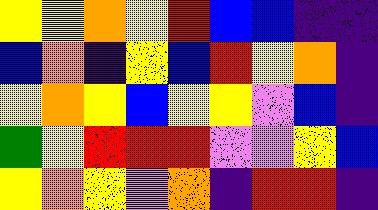[["yellow", "yellow", "orange", "yellow", "red", "blue", "blue", "indigo", "indigo"], ["blue", "orange", "indigo", "yellow", "blue", "red", "yellow", "orange", "indigo"], ["yellow", "orange", "yellow", "blue", "yellow", "yellow", "violet", "blue", "indigo"], ["green", "yellow", "red", "red", "red", "violet", "violet", "yellow", "blue"], ["yellow", "orange", "yellow", "violet", "orange", "indigo", "red", "red", "indigo"]]